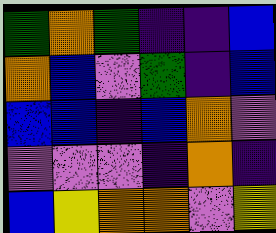[["green", "orange", "green", "indigo", "indigo", "blue"], ["orange", "blue", "violet", "green", "indigo", "blue"], ["blue", "blue", "indigo", "blue", "orange", "violet"], ["violet", "violet", "violet", "indigo", "orange", "indigo"], ["blue", "yellow", "orange", "orange", "violet", "yellow"]]